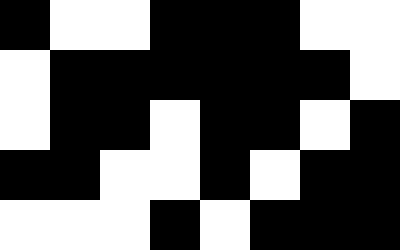[["black", "white", "white", "black", "black", "black", "white", "white"], ["white", "black", "black", "black", "black", "black", "black", "white"], ["white", "black", "black", "white", "black", "black", "white", "black"], ["black", "black", "white", "white", "black", "white", "black", "black"], ["white", "white", "white", "black", "white", "black", "black", "black"]]